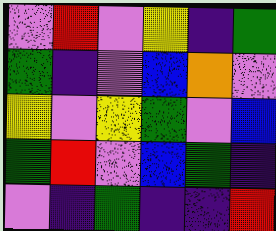[["violet", "red", "violet", "yellow", "indigo", "green"], ["green", "indigo", "violet", "blue", "orange", "violet"], ["yellow", "violet", "yellow", "green", "violet", "blue"], ["green", "red", "violet", "blue", "green", "indigo"], ["violet", "indigo", "green", "indigo", "indigo", "red"]]